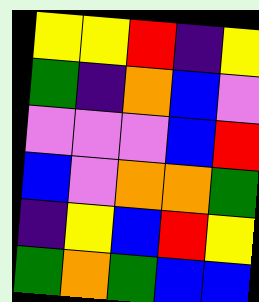[["yellow", "yellow", "red", "indigo", "yellow"], ["green", "indigo", "orange", "blue", "violet"], ["violet", "violet", "violet", "blue", "red"], ["blue", "violet", "orange", "orange", "green"], ["indigo", "yellow", "blue", "red", "yellow"], ["green", "orange", "green", "blue", "blue"]]